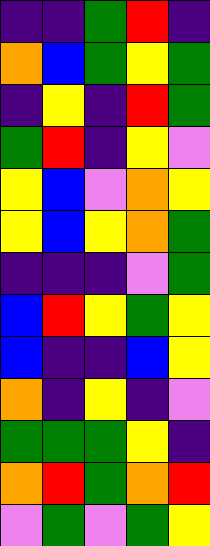[["indigo", "indigo", "green", "red", "indigo"], ["orange", "blue", "green", "yellow", "green"], ["indigo", "yellow", "indigo", "red", "green"], ["green", "red", "indigo", "yellow", "violet"], ["yellow", "blue", "violet", "orange", "yellow"], ["yellow", "blue", "yellow", "orange", "green"], ["indigo", "indigo", "indigo", "violet", "green"], ["blue", "red", "yellow", "green", "yellow"], ["blue", "indigo", "indigo", "blue", "yellow"], ["orange", "indigo", "yellow", "indigo", "violet"], ["green", "green", "green", "yellow", "indigo"], ["orange", "red", "green", "orange", "red"], ["violet", "green", "violet", "green", "yellow"]]